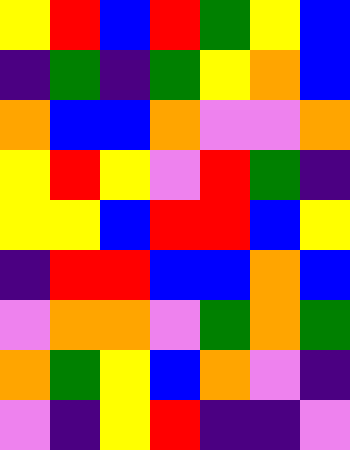[["yellow", "red", "blue", "red", "green", "yellow", "blue"], ["indigo", "green", "indigo", "green", "yellow", "orange", "blue"], ["orange", "blue", "blue", "orange", "violet", "violet", "orange"], ["yellow", "red", "yellow", "violet", "red", "green", "indigo"], ["yellow", "yellow", "blue", "red", "red", "blue", "yellow"], ["indigo", "red", "red", "blue", "blue", "orange", "blue"], ["violet", "orange", "orange", "violet", "green", "orange", "green"], ["orange", "green", "yellow", "blue", "orange", "violet", "indigo"], ["violet", "indigo", "yellow", "red", "indigo", "indigo", "violet"]]